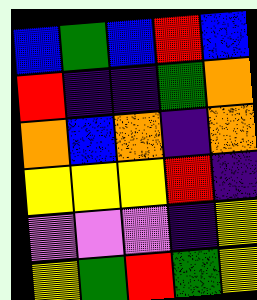[["blue", "green", "blue", "red", "blue"], ["red", "indigo", "indigo", "green", "orange"], ["orange", "blue", "orange", "indigo", "orange"], ["yellow", "yellow", "yellow", "red", "indigo"], ["violet", "violet", "violet", "indigo", "yellow"], ["yellow", "green", "red", "green", "yellow"]]